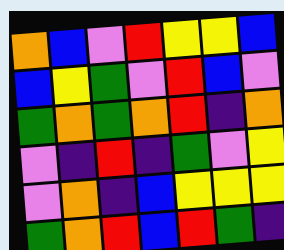[["orange", "blue", "violet", "red", "yellow", "yellow", "blue"], ["blue", "yellow", "green", "violet", "red", "blue", "violet"], ["green", "orange", "green", "orange", "red", "indigo", "orange"], ["violet", "indigo", "red", "indigo", "green", "violet", "yellow"], ["violet", "orange", "indigo", "blue", "yellow", "yellow", "yellow"], ["green", "orange", "red", "blue", "red", "green", "indigo"]]